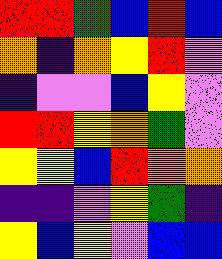[["red", "red", "green", "blue", "red", "blue"], ["orange", "indigo", "orange", "yellow", "red", "violet"], ["indigo", "violet", "violet", "blue", "yellow", "violet"], ["red", "red", "yellow", "orange", "green", "violet"], ["yellow", "yellow", "blue", "red", "orange", "orange"], ["indigo", "indigo", "violet", "yellow", "green", "indigo"], ["yellow", "blue", "yellow", "violet", "blue", "blue"]]